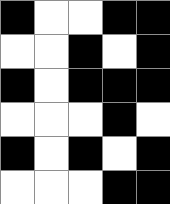[["black", "white", "white", "black", "black"], ["white", "white", "black", "white", "black"], ["black", "white", "black", "black", "black"], ["white", "white", "white", "black", "white"], ["black", "white", "black", "white", "black"], ["white", "white", "white", "black", "black"]]